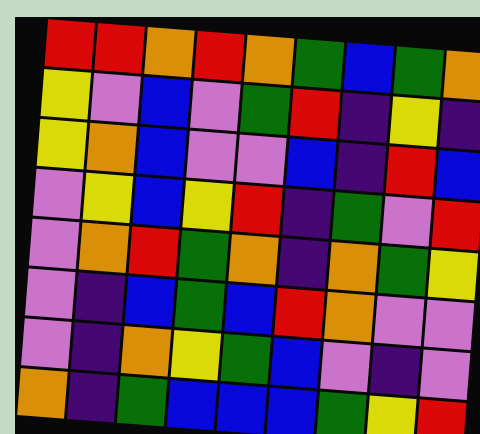[["red", "red", "orange", "red", "orange", "green", "blue", "green", "orange"], ["yellow", "violet", "blue", "violet", "green", "red", "indigo", "yellow", "indigo"], ["yellow", "orange", "blue", "violet", "violet", "blue", "indigo", "red", "blue"], ["violet", "yellow", "blue", "yellow", "red", "indigo", "green", "violet", "red"], ["violet", "orange", "red", "green", "orange", "indigo", "orange", "green", "yellow"], ["violet", "indigo", "blue", "green", "blue", "red", "orange", "violet", "violet"], ["violet", "indigo", "orange", "yellow", "green", "blue", "violet", "indigo", "violet"], ["orange", "indigo", "green", "blue", "blue", "blue", "green", "yellow", "red"]]